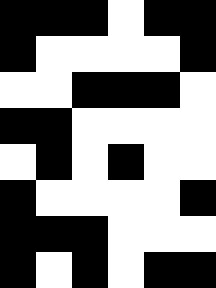[["black", "black", "black", "white", "black", "black"], ["black", "white", "white", "white", "white", "black"], ["white", "white", "black", "black", "black", "white"], ["black", "black", "white", "white", "white", "white"], ["white", "black", "white", "black", "white", "white"], ["black", "white", "white", "white", "white", "black"], ["black", "black", "black", "white", "white", "white"], ["black", "white", "black", "white", "black", "black"]]